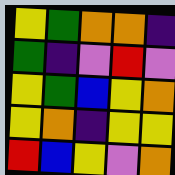[["yellow", "green", "orange", "orange", "indigo"], ["green", "indigo", "violet", "red", "violet"], ["yellow", "green", "blue", "yellow", "orange"], ["yellow", "orange", "indigo", "yellow", "yellow"], ["red", "blue", "yellow", "violet", "orange"]]